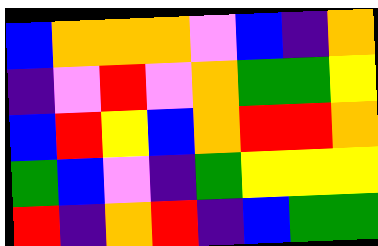[["blue", "orange", "orange", "orange", "violet", "blue", "indigo", "orange"], ["indigo", "violet", "red", "violet", "orange", "green", "green", "yellow"], ["blue", "red", "yellow", "blue", "orange", "red", "red", "orange"], ["green", "blue", "violet", "indigo", "green", "yellow", "yellow", "yellow"], ["red", "indigo", "orange", "red", "indigo", "blue", "green", "green"]]